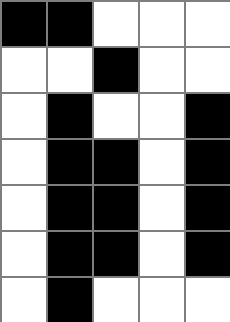[["black", "black", "white", "white", "white"], ["white", "white", "black", "white", "white"], ["white", "black", "white", "white", "black"], ["white", "black", "black", "white", "black"], ["white", "black", "black", "white", "black"], ["white", "black", "black", "white", "black"], ["white", "black", "white", "white", "white"]]